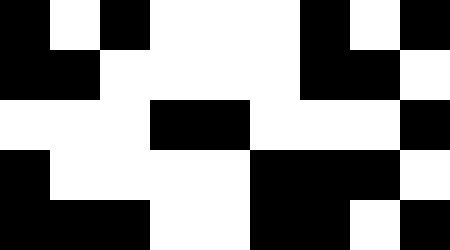[["black", "white", "black", "white", "white", "white", "black", "white", "black"], ["black", "black", "white", "white", "white", "white", "black", "black", "white"], ["white", "white", "white", "black", "black", "white", "white", "white", "black"], ["black", "white", "white", "white", "white", "black", "black", "black", "white"], ["black", "black", "black", "white", "white", "black", "black", "white", "black"]]